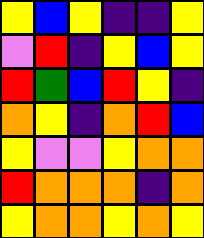[["yellow", "blue", "yellow", "indigo", "indigo", "yellow"], ["violet", "red", "indigo", "yellow", "blue", "yellow"], ["red", "green", "blue", "red", "yellow", "indigo"], ["orange", "yellow", "indigo", "orange", "red", "blue"], ["yellow", "violet", "violet", "yellow", "orange", "orange"], ["red", "orange", "orange", "orange", "indigo", "orange"], ["yellow", "orange", "orange", "yellow", "orange", "yellow"]]